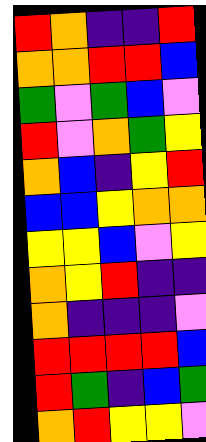[["red", "orange", "indigo", "indigo", "red"], ["orange", "orange", "red", "red", "blue"], ["green", "violet", "green", "blue", "violet"], ["red", "violet", "orange", "green", "yellow"], ["orange", "blue", "indigo", "yellow", "red"], ["blue", "blue", "yellow", "orange", "orange"], ["yellow", "yellow", "blue", "violet", "yellow"], ["orange", "yellow", "red", "indigo", "indigo"], ["orange", "indigo", "indigo", "indigo", "violet"], ["red", "red", "red", "red", "blue"], ["red", "green", "indigo", "blue", "green"], ["orange", "red", "yellow", "yellow", "violet"]]